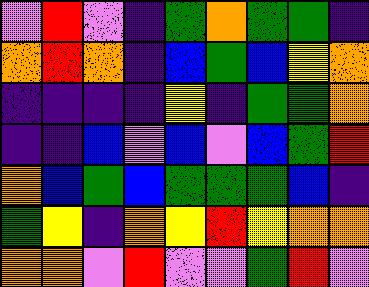[["violet", "red", "violet", "indigo", "green", "orange", "green", "green", "indigo"], ["orange", "red", "orange", "indigo", "blue", "green", "blue", "yellow", "orange"], ["indigo", "indigo", "indigo", "indigo", "yellow", "indigo", "green", "green", "orange"], ["indigo", "indigo", "blue", "violet", "blue", "violet", "blue", "green", "red"], ["orange", "blue", "green", "blue", "green", "green", "green", "blue", "indigo"], ["green", "yellow", "indigo", "orange", "yellow", "red", "yellow", "orange", "orange"], ["orange", "orange", "violet", "red", "violet", "violet", "green", "red", "violet"]]